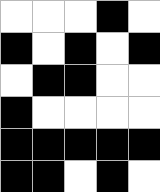[["white", "white", "white", "black", "white"], ["black", "white", "black", "white", "black"], ["white", "black", "black", "white", "white"], ["black", "white", "white", "white", "white"], ["black", "black", "black", "black", "black"], ["black", "black", "white", "black", "white"]]